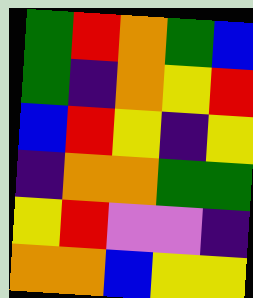[["green", "red", "orange", "green", "blue"], ["green", "indigo", "orange", "yellow", "red"], ["blue", "red", "yellow", "indigo", "yellow"], ["indigo", "orange", "orange", "green", "green"], ["yellow", "red", "violet", "violet", "indigo"], ["orange", "orange", "blue", "yellow", "yellow"]]